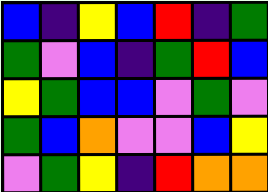[["blue", "indigo", "yellow", "blue", "red", "indigo", "green"], ["green", "violet", "blue", "indigo", "green", "red", "blue"], ["yellow", "green", "blue", "blue", "violet", "green", "violet"], ["green", "blue", "orange", "violet", "violet", "blue", "yellow"], ["violet", "green", "yellow", "indigo", "red", "orange", "orange"]]